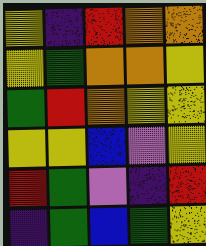[["yellow", "indigo", "red", "orange", "orange"], ["yellow", "green", "orange", "orange", "yellow"], ["green", "red", "orange", "yellow", "yellow"], ["yellow", "yellow", "blue", "violet", "yellow"], ["red", "green", "violet", "indigo", "red"], ["indigo", "green", "blue", "green", "yellow"]]